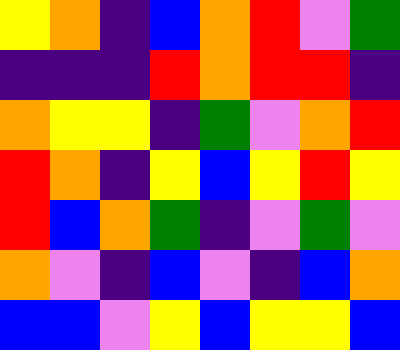[["yellow", "orange", "indigo", "blue", "orange", "red", "violet", "green"], ["indigo", "indigo", "indigo", "red", "orange", "red", "red", "indigo"], ["orange", "yellow", "yellow", "indigo", "green", "violet", "orange", "red"], ["red", "orange", "indigo", "yellow", "blue", "yellow", "red", "yellow"], ["red", "blue", "orange", "green", "indigo", "violet", "green", "violet"], ["orange", "violet", "indigo", "blue", "violet", "indigo", "blue", "orange"], ["blue", "blue", "violet", "yellow", "blue", "yellow", "yellow", "blue"]]